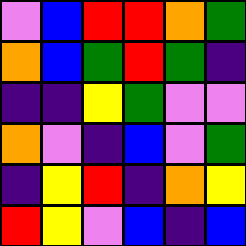[["violet", "blue", "red", "red", "orange", "green"], ["orange", "blue", "green", "red", "green", "indigo"], ["indigo", "indigo", "yellow", "green", "violet", "violet"], ["orange", "violet", "indigo", "blue", "violet", "green"], ["indigo", "yellow", "red", "indigo", "orange", "yellow"], ["red", "yellow", "violet", "blue", "indigo", "blue"]]